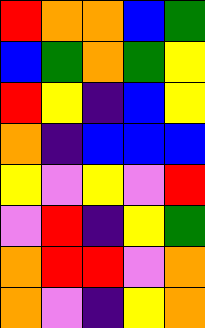[["red", "orange", "orange", "blue", "green"], ["blue", "green", "orange", "green", "yellow"], ["red", "yellow", "indigo", "blue", "yellow"], ["orange", "indigo", "blue", "blue", "blue"], ["yellow", "violet", "yellow", "violet", "red"], ["violet", "red", "indigo", "yellow", "green"], ["orange", "red", "red", "violet", "orange"], ["orange", "violet", "indigo", "yellow", "orange"]]